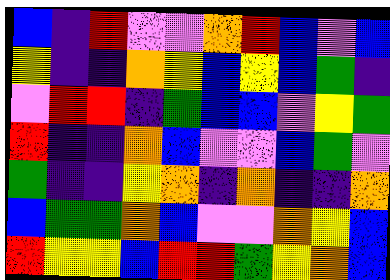[["blue", "indigo", "red", "violet", "violet", "orange", "red", "blue", "violet", "blue"], ["yellow", "indigo", "indigo", "orange", "yellow", "blue", "yellow", "blue", "green", "indigo"], ["violet", "red", "red", "indigo", "green", "blue", "blue", "violet", "yellow", "green"], ["red", "indigo", "indigo", "orange", "blue", "violet", "violet", "blue", "green", "violet"], ["green", "indigo", "indigo", "yellow", "orange", "indigo", "orange", "indigo", "indigo", "orange"], ["blue", "green", "green", "orange", "blue", "violet", "violet", "orange", "yellow", "blue"], ["red", "yellow", "yellow", "blue", "red", "red", "green", "yellow", "orange", "blue"]]